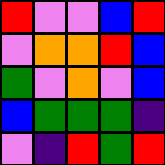[["red", "violet", "violet", "blue", "red"], ["violet", "orange", "orange", "red", "blue"], ["green", "violet", "orange", "violet", "blue"], ["blue", "green", "green", "green", "indigo"], ["violet", "indigo", "red", "green", "red"]]